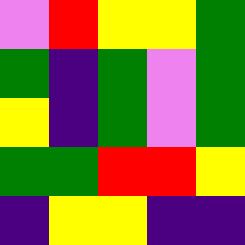[["violet", "red", "yellow", "yellow", "green"], ["green", "indigo", "green", "violet", "green"], ["yellow", "indigo", "green", "violet", "green"], ["green", "green", "red", "red", "yellow"], ["indigo", "yellow", "yellow", "indigo", "indigo"]]